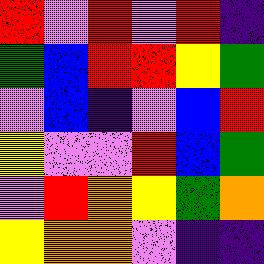[["red", "violet", "red", "violet", "red", "indigo"], ["green", "blue", "red", "red", "yellow", "green"], ["violet", "blue", "indigo", "violet", "blue", "red"], ["yellow", "violet", "violet", "red", "blue", "green"], ["violet", "red", "orange", "yellow", "green", "orange"], ["yellow", "orange", "orange", "violet", "indigo", "indigo"]]